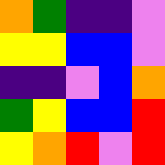[["orange", "green", "indigo", "indigo", "violet"], ["yellow", "yellow", "blue", "blue", "violet"], ["indigo", "indigo", "violet", "blue", "orange"], ["green", "yellow", "blue", "blue", "red"], ["yellow", "orange", "red", "violet", "red"]]